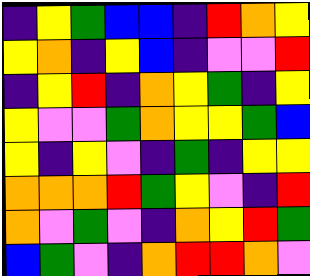[["indigo", "yellow", "green", "blue", "blue", "indigo", "red", "orange", "yellow"], ["yellow", "orange", "indigo", "yellow", "blue", "indigo", "violet", "violet", "red"], ["indigo", "yellow", "red", "indigo", "orange", "yellow", "green", "indigo", "yellow"], ["yellow", "violet", "violet", "green", "orange", "yellow", "yellow", "green", "blue"], ["yellow", "indigo", "yellow", "violet", "indigo", "green", "indigo", "yellow", "yellow"], ["orange", "orange", "orange", "red", "green", "yellow", "violet", "indigo", "red"], ["orange", "violet", "green", "violet", "indigo", "orange", "yellow", "red", "green"], ["blue", "green", "violet", "indigo", "orange", "red", "red", "orange", "violet"]]